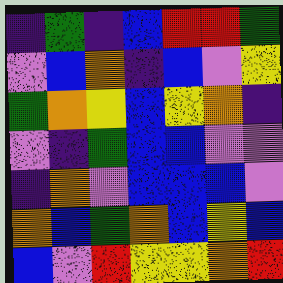[["indigo", "green", "indigo", "blue", "red", "red", "green"], ["violet", "blue", "orange", "indigo", "blue", "violet", "yellow"], ["green", "orange", "yellow", "blue", "yellow", "orange", "indigo"], ["violet", "indigo", "green", "blue", "blue", "violet", "violet"], ["indigo", "orange", "violet", "blue", "blue", "blue", "violet"], ["orange", "blue", "green", "orange", "blue", "yellow", "blue"], ["blue", "violet", "red", "yellow", "yellow", "orange", "red"]]